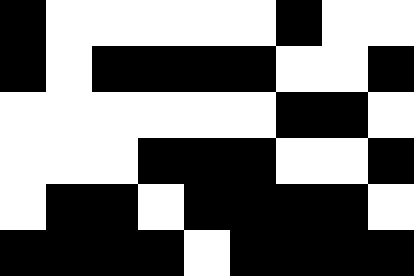[["black", "white", "white", "white", "white", "white", "black", "white", "white"], ["black", "white", "black", "black", "black", "black", "white", "white", "black"], ["white", "white", "white", "white", "white", "white", "black", "black", "white"], ["white", "white", "white", "black", "black", "black", "white", "white", "black"], ["white", "black", "black", "white", "black", "black", "black", "black", "white"], ["black", "black", "black", "black", "white", "black", "black", "black", "black"]]